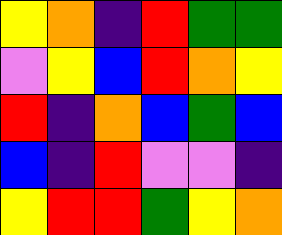[["yellow", "orange", "indigo", "red", "green", "green"], ["violet", "yellow", "blue", "red", "orange", "yellow"], ["red", "indigo", "orange", "blue", "green", "blue"], ["blue", "indigo", "red", "violet", "violet", "indigo"], ["yellow", "red", "red", "green", "yellow", "orange"]]